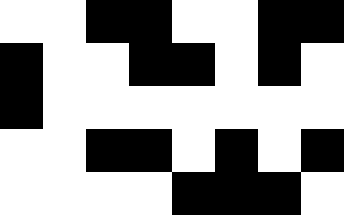[["white", "white", "black", "black", "white", "white", "black", "black"], ["black", "white", "white", "black", "black", "white", "black", "white"], ["black", "white", "white", "white", "white", "white", "white", "white"], ["white", "white", "black", "black", "white", "black", "white", "black"], ["white", "white", "white", "white", "black", "black", "black", "white"]]